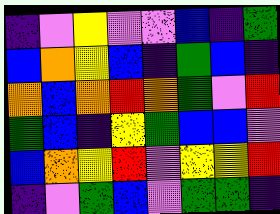[["indigo", "violet", "yellow", "violet", "violet", "blue", "indigo", "green"], ["blue", "orange", "yellow", "blue", "indigo", "green", "blue", "indigo"], ["orange", "blue", "orange", "red", "orange", "green", "violet", "red"], ["green", "blue", "indigo", "yellow", "green", "blue", "blue", "violet"], ["blue", "orange", "yellow", "red", "violet", "yellow", "yellow", "red"], ["indigo", "violet", "green", "blue", "violet", "green", "green", "indigo"]]